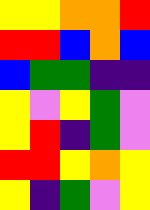[["yellow", "yellow", "orange", "orange", "red"], ["red", "red", "blue", "orange", "blue"], ["blue", "green", "green", "indigo", "indigo"], ["yellow", "violet", "yellow", "green", "violet"], ["yellow", "red", "indigo", "green", "violet"], ["red", "red", "yellow", "orange", "yellow"], ["yellow", "indigo", "green", "violet", "yellow"]]